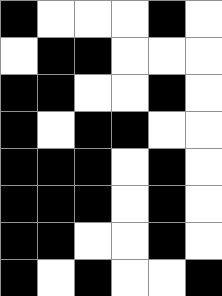[["black", "white", "white", "white", "black", "white"], ["white", "black", "black", "white", "white", "white"], ["black", "black", "white", "white", "black", "white"], ["black", "white", "black", "black", "white", "white"], ["black", "black", "black", "white", "black", "white"], ["black", "black", "black", "white", "black", "white"], ["black", "black", "white", "white", "black", "white"], ["black", "white", "black", "white", "white", "black"]]